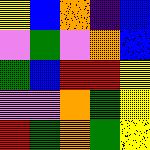[["yellow", "blue", "orange", "indigo", "blue"], ["violet", "green", "violet", "orange", "blue"], ["green", "blue", "red", "red", "yellow"], ["violet", "violet", "orange", "green", "yellow"], ["red", "green", "orange", "green", "yellow"]]